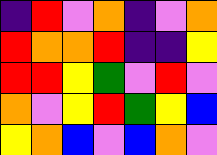[["indigo", "red", "violet", "orange", "indigo", "violet", "orange"], ["red", "orange", "orange", "red", "indigo", "indigo", "yellow"], ["red", "red", "yellow", "green", "violet", "red", "violet"], ["orange", "violet", "yellow", "red", "green", "yellow", "blue"], ["yellow", "orange", "blue", "violet", "blue", "orange", "violet"]]